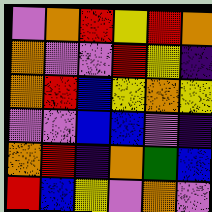[["violet", "orange", "red", "yellow", "red", "orange"], ["orange", "violet", "violet", "red", "yellow", "indigo"], ["orange", "red", "blue", "yellow", "orange", "yellow"], ["violet", "violet", "blue", "blue", "violet", "indigo"], ["orange", "red", "indigo", "orange", "green", "blue"], ["red", "blue", "yellow", "violet", "orange", "violet"]]